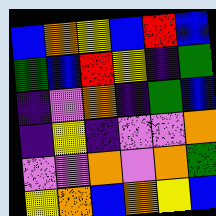[["blue", "orange", "yellow", "blue", "red", "blue"], ["green", "blue", "red", "yellow", "indigo", "green"], ["indigo", "violet", "orange", "indigo", "green", "blue"], ["indigo", "yellow", "indigo", "violet", "violet", "orange"], ["violet", "violet", "orange", "violet", "orange", "green"], ["yellow", "orange", "blue", "orange", "yellow", "blue"]]